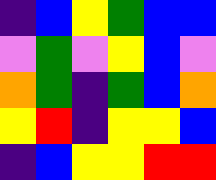[["indigo", "blue", "yellow", "green", "blue", "blue"], ["violet", "green", "violet", "yellow", "blue", "violet"], ["orange", "green", "indigo", "green", "blue", "orange"], ["yellow", "red", "indigo", "yellow", "yellow", "blue"], ["indigo", "blue", "yellow", "yellow", "red", "red"]]